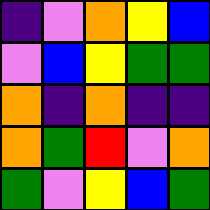[["indigo", "violet", "orange", "yellow", "blue"], ["violet", "blue", "yellow", "green", "green"], ["orange", "indigo", "orange", "indigo", "indigo"], ["orange", "green", "red", "violet", "orange"], ["green", "violet", "yellow", "blue", "green"]]